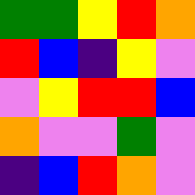[["green", "green", "yellow", "red", "orange"], ["red", "blue", "indigo", "yellow", "violet"], ["violet", "yellow", "red", "red", "blue"], ["orange", "violet", "violet", "green", "violet"], ["indigo", "blue", "red", "orange", "violet"]]